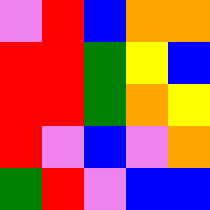[["violet", "red", "blue", "orange", "orange"], ["red", "red", "green", "yellow", "blue"], ["red", "red", "green", "orange", "yellow"], ["red", "violet", "blue", "violet", "orange"], ["green", "red", "violet", "blue", "blue"]]